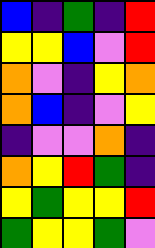[["blue", "indigo", "green", "indigo", "red"], ["yellow", "yellow", "blue", "violet", "red"], ["orange", "violet", "indigo", "yellow", "orange"], ["orange", "blue", "indigo", "violet", "yellow"], ["indigo", "violet", "violet", "orange", "indigo"], ["orange", "yellow", "red", "green", "indigo"], ["yellow", "green", "yellow", "yellow", "red"], ["green", "yellow", "yellow", "green", "violet"]]